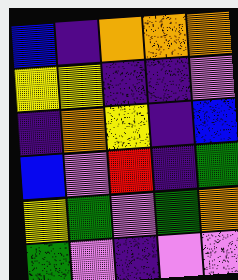[["blue", "indigo", "orange", "orange", "orange"], ["yellow", "yellow", "indigo", "indigo", "violet"], ["indigo", "orange", "yellow", "indigo", "blue"], ["blue", "violet", "red", "indigo", "green"], ["yellow", "green", "violet", "green", "orange"], ["green", "violet", "indigo", "violet", "violet"]]